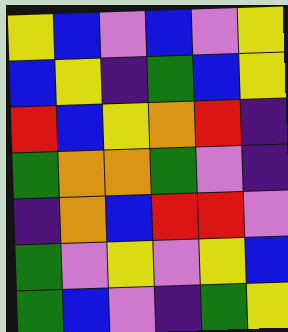[["yellow", "blue", "violet", "blue", "violet", "yellow"], ["blue", "yellow", "indigo", "green", "blue", "yellow"], ["red", "blue", "yellow", "orange", "red", "indigo"], ["green", "orange", "orange", "green", "violet", "indigo"], ["indigo", "orange", "blue", "red", "red", "violet"], ["green", "violet", "yellow", "violet", "yellow", "blue"], ["green", "blue", "violet", "indigo", "green", "yellow"]]